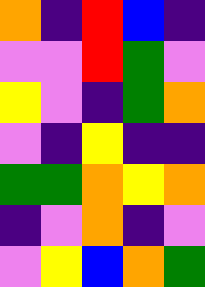[["orange", "indigo", "red", "blue", "indigo"], ["violet", "violet", "red", "green", "violet"], ["yellow", "violet", "indigo", "green", "orange"], ["violet", "indigo", "yellow", "indigo", "indigo"], ["green", "green", "orange", "yellow", "orange"], ["indigo", "violet", "orange", "indigo", "violet"], ["violet", "yellow", "blue", "orange", "green"]]